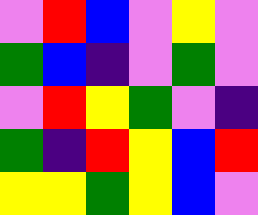[["violet", "red", "blue", "violet", "yellow", "violet"], ["green", "blue", "indigo", "violet", "green", "violet"], ["violet", "red", "yellow", "green", "violet", "indigo"], ["green", "indigo", "red", "yellow", "blue", "red"], ["yellow", "yellow", "green", "yellow", "blue", "violet"]]